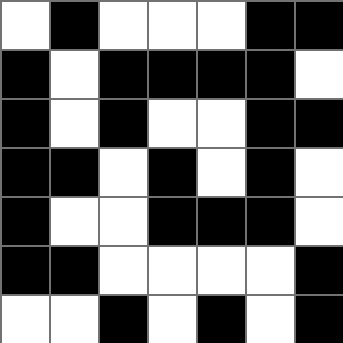[["white", "black", "white", "white", "white", "black", "black"], ["black", "white", "black", "black", "black", "black", "white"], ["black", "white", "black", "white", "white", "black", "black"], ["black", "black", "white", "black", "white", "black", "white"], ["black", "white", "white", "black", "black", "black", "white"], ["black", "black", "white", "white", "white", "white", "black"], ["white", "white", "black", "white", "black", "white", "black"]]